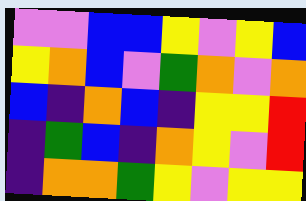[["violet", "violet", "blue", "blue", "yellow", "violet", "yellow", "blue"], ["yellow", "orange", "blue", "violet", "green", "orange", "violet", "orange"], ["blue", "indigo", "orange", "blue", "indigo", "yellow", "yellow", "red"], ["indigo", "green", "blue", "indigo", "orange", "yellow", "violet", "red"], ["indigo", "orange", "orange", "green", "yellow", "violet", "yellow", "yellow"]]